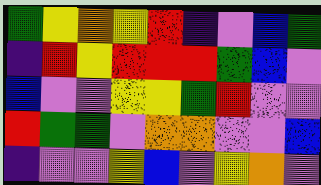[["green", "yellow", "orange", "yellow", "red", "indigo", "violet", "blue", "green"], ["indigo", "red", "yellow", "red", "red", "red", "green", "blue", "violet"], ["blue", "violet", "violet", "yellow", "yellow", "green", "red", "violet", "violet"], ["red", "green", "green", "violet", "orange", "orange", "violet", "violet", "blue"], ["indigo", "violet", "violet", "yellow", "blue", "violet", "yellow", "orange", "violet"]]